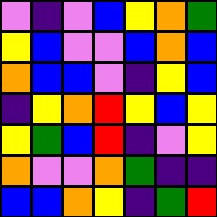[["violet", "indigo", "violet", "blue", "yellow", "orange", "green"], ["yellow", "blue", "violet", "violet", "blue", "orange", "blue"], ["orange", "blue", "blue", "violet", "indigo", "yellow", "blue"], ["indigo", "yellow", "orange", "red", "yellow", "blue", "yellow"], ["yellow", "green", "blue", "red", "indigo", "violet", "yellow"], ["orange", "violet", "violet", "orange", "green", "indigo", "indigo"], ["blue", "blue", "orange", "yellow", "indigo", "green", "red"]]